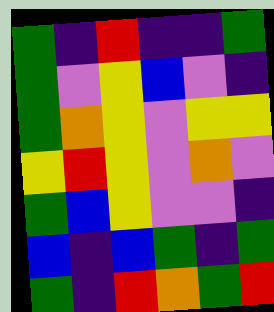[["green", "indigo", "red", "indigo", "indigo", "green"], ["green", "violet", "yellow", "blue", "violet", "indigo"], ["green", "orange", "yellow", "violet", "yellow", "yellow"], ["yellow", "red", "yellow", "violet", "orange", "violet"], ["green", "blue", "yellow", "violet", "violet", "indigo"], ["blue", "indigo", "blue", "green", "indigo", "green"], ["green", "indigo", "red", "orange", "green", "red"]]